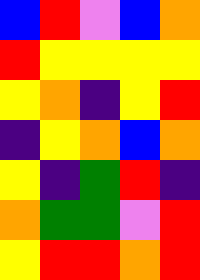[["blue", "red", "violet", "blue", "orange"], ["red", "yellow", "yellow", "yellow", "yellow"], ["yellow", "orange", "indigo", "yellow", "red"], ["indigo", "yellow", "orange", "blue", "orange"], ["yellow", "indigo", "green", "red", "indigo"], ["orange", "green", "green", "violet", "red"], ["yellow", "red", "red", "orange", "red"]]